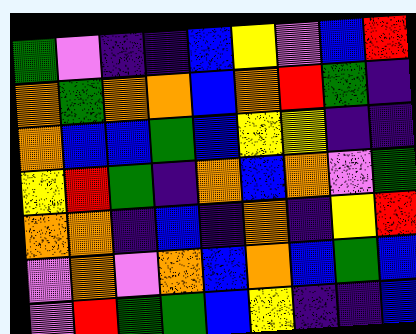[["green", "violet", "indigo", "indigo", "blue", "yellow", "violet", "blue", "red"], ["orange", "green", "orange", "orange", "blue", "orange", "red", "green", "indigo"], ["orange", "blue", "blue", "green", "blue", "yellow", "yellow", "indigo", "indigo"], ["yellow", "red", "green", "indigo", "orange", "blue", "orange", "violet", "green"], ["orange", "orange", "indigo", "blue", "indigo", "orange", "indigo", "yellow", "red"], ["violet", "orange", "violet", "orange", "blue", "orange", "blue", "green", "blue"], ["violet", "red", "green", "green", "blue", "yellow", "indigo", "indigo", "blue"]]